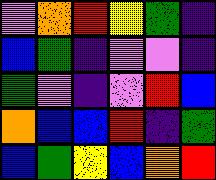[["violet", "orange", "red", "yellow", "green", "indigo"], ["blue", "green", "indigo", "violet", "violet", "indigo"], ["green", "violet", "indigo", "violet", "red", "blue"], ["orange", "blue", "blue", "red", "indigo", "green"], ["blue", "green", "yellow", "blue", "orange", "red"]]